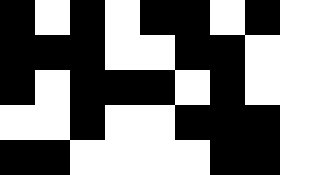[["black", "white", "black", "white", "black", "black", "white", "black", "white"], ["black", "black", "black", "white", "white", "black", "black", "white", "white"], ["black", "white", "black", "black", "black", "white", "black", "white", "white"], ["white", "white", "black", "white", "white", "black", "black", "black", "white"], ["black", "black", "white", "white", "white", "white", "black", "black", "white"]]